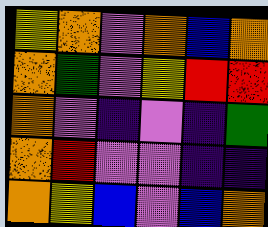[["yellow", "orange", "violet", "orange", "blue", "orange"], ["orange", "green", "violet", "yellow", "red", "red"], ["orange", "violet", "indigo", "violet", "indigo", "green"], ["orange", "red", "violet", "violet", "indigo", "indigo"], ["orange", "yellow", "blue", "violet", "blue", "orange"]]